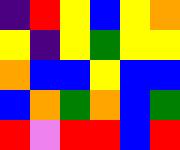[["indigo", "red", "yellow", "blue", "yellow", "orange"], ["yellow", "indigo", "yellow", "green", "yellow", "yellow"], ["orange", "blue", "blue", "yellow", "blue", "blue"], ["blue", "orange", "green", "orange", "blue", "green"], ["red", "violet", "red", "red", "blue", "red"]]